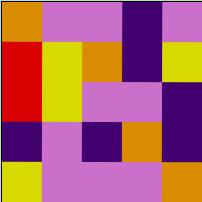[["orange", "violet", "violet", "indigo", "violet"], ["red", "yellow", "orange", "indigo", "yellow"], ["red", "yellow", "violet", "violet", "indigo"], ["indigo", "violet", "indigo", "orange", "indigo"], ["yellow", "violet", "violet", "violet", "orange"]]